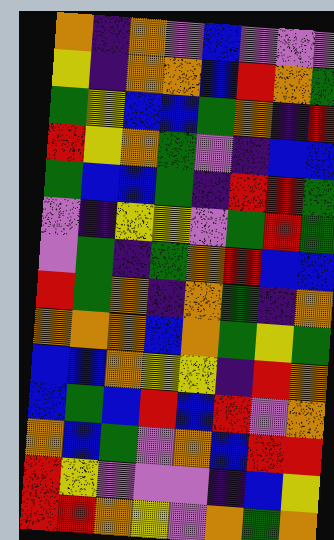[["orange", "indigo", "orange", "violet", "blue", "violet", "violet", "violet"], ["yellow", "indigo", "orange", "orange", "blue", "red", "orange", "green"], ["green", "yellow", "blue", "blue", "green", "orange", "indigo", "red"], ["red", "yellow", "orange", "green", "violet", "indigo", "blue", "blue"], ["green", "blue", "blue", "green", "indigo", "red", "red", "green"], ["violet", "indigo", "yellow", "yellow", "violet", "green", "red", "green"], ["violet", "green", "indigo", "green", "orange", "red", "blue", "blue"], ["red", "green", "orange", "indigo", "orange", "green", "indigo", "orange"], ["orange", "orange", "orange", "blue", "orange", "green", "yellow", "green"], ["blue", "blue", "orange", "yellow", "yellow", "indigo", "red", "orange"], ["blue", "green", "blue", "red", "blue", "red", "violet", "orange"], ["orange", "blue", "green", "violet", "orange", "blue", "red", "red"], ["red", "yellow", "violet", "violet", "violet", "indigo", "blue", "yellow"], ["red", "red", "orange", "yellow", "violet", "orange", "green", "orange"]]